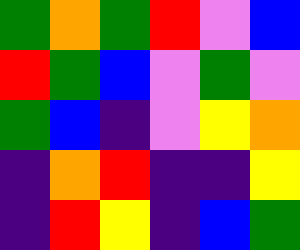[["green", "orange", "green", "red", "violet", "blue"], ["red", "green", "blue", "violet", "green", "violet"], ["green", "blue", "indigo", "violet", "yellow", "orange"], ["indigo", "orange", "red", "indigo", "indigo", "yellow"], ["indigo", "red", "yellow", "indigo", "blue", "green"]]